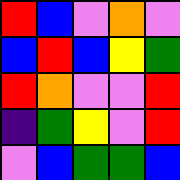[["red", "blue", "violet", "orange", "violet"], ["blue", "red", "blue", "yellow", "green"], ["red", "orange", "violet", "violet", "red"], ["indigo", "green", "yellow", "violet", "red"], ["violet", "blue", "green", "green", "blue"]]